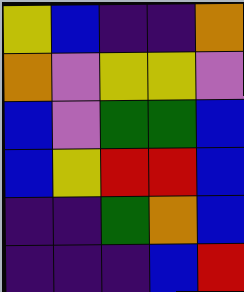[["yellow", "blue", "indigo", "indigo", "orange"], ["orange", "violet", "yellow", "yellow", "violet"], ["blue", "violet", "green", "green", "blue"], ["blue", "yellow", "red", "red", "blue"], ["indigo", "indigo", "green", "orange", "blue"], ["indigo", "indigo", "indigo", "blue", "red"]]